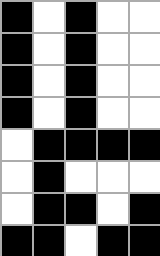[["black", "white", "black", "white", "white"], ["black", "white", "black", "white", "white"], ["black", "white", "black", "white", "white"], ["black", "white", "black", "white", "white"], ["white", "black", "black", "black", "black"], ["white", "black", "white", "white", "white"], ["white", "black", "black", "white", "black"], ["black", "black", "white", "black", "black"]]